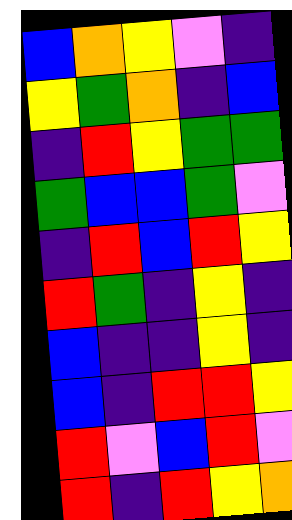[["blue", "orange", "yellow", "violet", "indigo"], ["yellow", "green", "orange", "indigo", "blue"], ["indigo", "red", "yellow", "green", "green"], ["green", "blue", "blue", "green", "violet"], ["indigo", "red", "blue", "red", "yellow"], ["red", "green", "indigo", "yellow", "indigo"], ["blue", "indigo", "indigo", "yellow", "indigo"], ["blue", "indigo", "red", "red", "yellow"], ["red", "violet", "blue", "red", "violet"], ["red", "indigo", "red", "yellow", "orange"]]